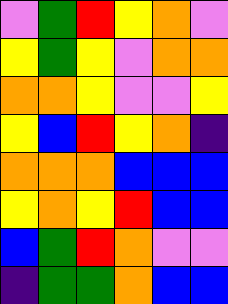[["violet", "green", "red", "yellow", "orange", "violet"], ["yellow", "green", "yellow", "violet", "orange", "orange"], ["orange", "orange", "yellow", "violet", "violet", "yellow"], ["yellow", "blue", "red", "yellow", "orange", "indigo"], ["orange", "orange", "orange", "blue", "blue", "blue"], ["yellow", "orange", "yellow", "red", "blue", "blue"], ["blue", "green", "red", "orange", "violet", "violet"], ["indigo", "green", "green", "orange", "blue", "blue"]]